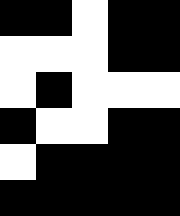[["black", "black", "white", "black", "black"], ["white", "white", "white", "black", "black"], ["white", "black", "white", "white", "white"], ["black", "white", "white", "black", "black"], ["white", "black", "black", "black", "black"], ["black", "black", "black", "black", "black"]]